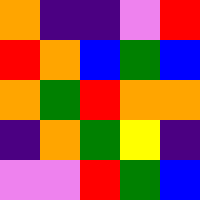[["orange", "indigo", "indigo", "violet", "red"], ["red", "orange", "blue", "green", "blue"], ["orange", "green", "red", "orange", "orange"], ["indigo", "orange", "green", "yellow", "indigo"], ["violet", "violet", "red", "green", "blue"]]